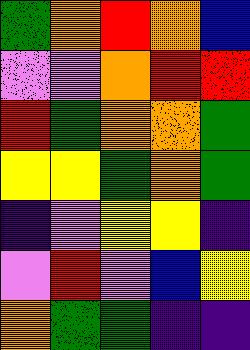[["green", "orange", "red", "orange", "blue"], ["violet", "violet", "orange", "red", "red"], ["red", "green", "orange", "orange", "green"], ["yellow", "yellow", "green", "orange", "green"], ["indigo", "violet", "yellow", "yellow", "indigo"], ["violet", "red", "violet", "blue", "yellow"], ["orange", "green", "green", "indigo", "indigo"]]